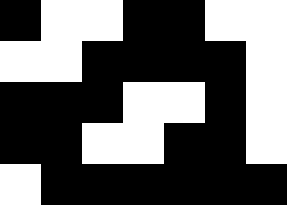[["black", "white", "white", "black", "black", "white", "white"], ["white", "white", "black", "black", "black", "black", "white"], ["black", "black", "black", "white", "white", "black", "white"], ["black", "black", "white", "white", "black", "black", "white"], ["white", "black", "black", "black", "black", "black", "black"]]